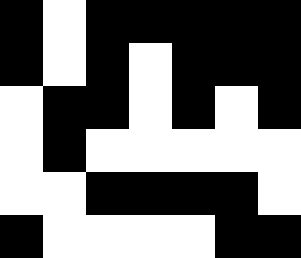[["black", "white", "black", "black", "black", "black", "black"], ["black", "white", "black", "white", "black", "black", "black"], ["white", "black", "black", "white", "black", "white", "black"], ["white", "black", "white", "white", "white", "white", "white"], ["white", "white", "black", "black", "black", "black", "white"], ["black", "white", "white", "white", "white", "black", "black"]]